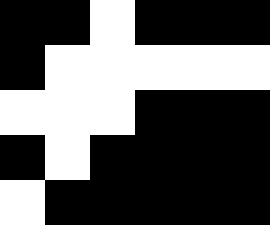[["black", "black", "white", "black", "black", "black"], ["black", "white", "white", "white", "white", "white"], ["white", "white", "white", "black", "black", "black"], ["black", "white", "black", "black", "black", "black"], ["white", "black", "black", "black", "black", "black"]]